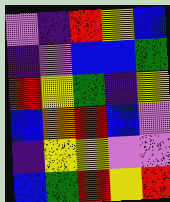[["violet", "indigo", "red", "yellow", "blue"], ["indigo", "violet", "blue", "blue", "green"], ["red", "yellow", "green", "indigo", "yellow"], ["blue", "orange", "red", "blue", "violet"], ["indigo", "yellow", "yellow", "violet", "violet"], ["blue", "green", "red", "yellow", "red"]]